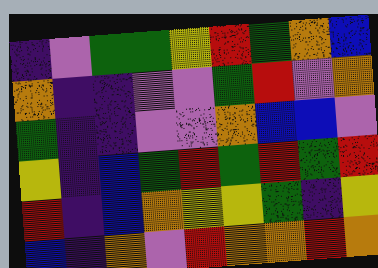[["indigo", "violet", "green", "green", "yellow", "red", "green", "orange", "blue"], ["orange", "indigo", "indigo", "violet", "violet", "green", "red", "violet", "orange"], ["green", "indigo", "indigo", "violet", "violet", "orange", "blue", "blue", "violet"], ["yellow", "indigo", "blue", "green", "red", "green", "red", "green", "red"], ["red", "indigo", "blue", "orange", "yellow", "yellow", "green", "indigo", "yellow"], ["blue", "indigo", "orange", "violet", "red", "orange", "orange", "red", "orange"]]